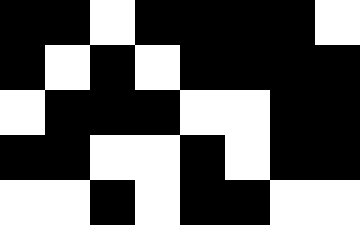[["black", "black", "white", "black", "black", "black", "black", "white"], ["black", "white", "black", "white", "black", "black", "black", "black"], ["white", "black", "black", "black", "white", "white", "black", "black"], ["black", "black", "white", "white", "black", "white", "black", "black"], ["white", "white", "black", "white", "black", "black", "white", "white"]]